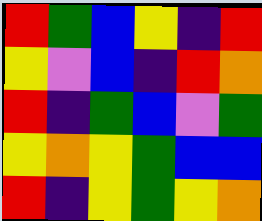[["red", "green", "blue", "yellow", "indigo", "red"], ["yellow", "violet", "blue", "indigo", "red", "orange"], ["red", "indigo", "green", "blue", "violet", "green"], ["yellow", "orange", "yellow", "green", "blue", "blue"], ["red", "indigo", "yellow", "green", "yellow", "orange"]]